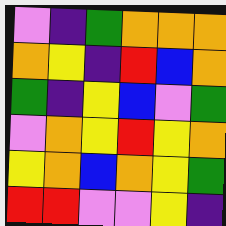[["violet", "indigo", "green", "orange", "orange", "orange"], ["orange", "yellow", "indigo", "red", "blue", "orange"], ["green", "indigo", "yellow", "blue", "violet", "green"], ["violet", "orange", "yellow", "red", "yellow", "orange"], ["yellow", "orange", "blue", "orange", "yellow", "green"], ["red", "red", "violet", "violet", "yellow", "indigo"]]